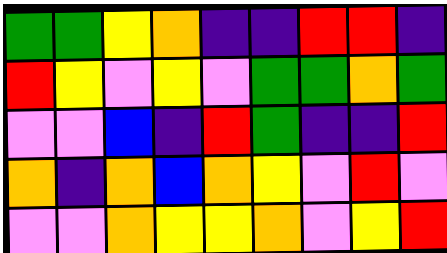[["green", "green", "yellow", "orange", "indigo", "indigo", "red", "red", "indigo"], ["red", "yellow", "violet", "yellow", "violet", "green", "green", "orange", "green"], ["violet", "violet", "blue", "indigo", "red", "green", "indigo", "indigo", "red"], ["orange", "indigo", "orange", "blue", "orange", "yellow", "violet", "red", "violet"], ["violet", "violet", "orange", "yellow", "yellow", "orange", "violet", "yellow", "red"]]